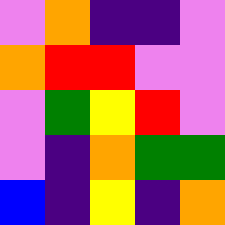[["violet", "orange", "indigo", "indigo", "violet"], ["orange", "red", "red", "violet", "violet"], ["violet", "green", "yellow", "red", "violet"], ["violet", "indigo", "orange", "green", "green"], ["blue", "indigo", "yellow", "indigo", "orange"]]